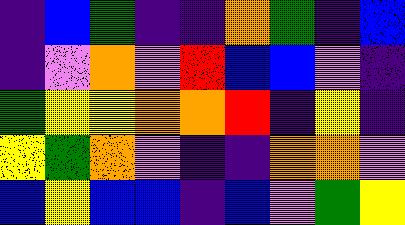[["indigo", "blue", "green", "indigo", "indigo", "orange", "green", "indigo", "blue"], ["indigo", "violet", "orange", "violet", "red", "blue", "blue", "violet", "indigo"], ["green", "yellow", "yellow", "orange", "orange", "red", "indigo", "yellow", "indigo"], ["yellow", "green", "orange", "violet", "indigo", "indigo", "orange", "orange", "violet"], ["blue", "yellow", "blue", "blue", "indigo", "blue", "violet", "green", "yellow"]]